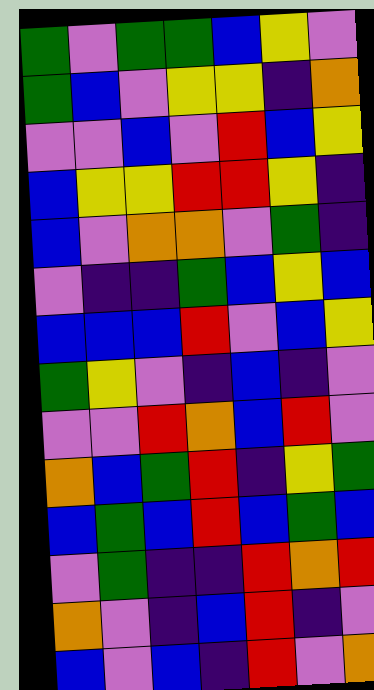[["green", "violet", "green", "green", "blue", "yellow", "violet"], ["green", "blue", "violet", "yellow", "yellow", "indigo", "orange"], ["violet", "violet", "blue", "violet", "red", "blue", "yellow"], ["blue", "yellow", "yellow", "red", "red", "yellow", "indigo"], ["blue", "violet", "orange", "orange", "violet", "green", "indigo"], ["violet", "indigo", "indigo", "green", "blue", "yellow", "blue"], ["blue", "blue", "blue", "red", "violet", "blue", "yellow"], ["green", "yellow", "violet", "indigo", "blue", "indigo", "violet"], ["violet", "violet", "red", "orange", "blue", "red", "violet"], ["orange", "blue", "green", "red", "indigo", "yellow", "green"], ["blue", "green", "blue", "red", "blue", "green", "blue"], ["violet", "green", "indigo", "indigo", "red", "orange", "red"], ["orange", "violet", "indigo", "blue", "red", "indigo", "violet"], ["blue", "violet", "blue", "indigo", "red", "violet", "orange"]]